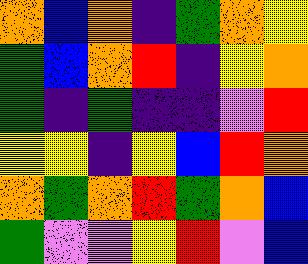[["orange", "blue", "orange", "indigo", "green", "orange", "yellow"], ["green", "blue", "orange", "red", "indigo", "yellow", "orange"], ["green", "indigo", "green", "indigo", "indigo", "violet", "red"], ["yellow", "yellow", "indigo", "yellow", "blue", "red", "orange"], ["orange", "green", "orange", "red", "green", "orange", "blue"], ["green", "violet", "violet", "yellow", "red", "violet", "blue"]]